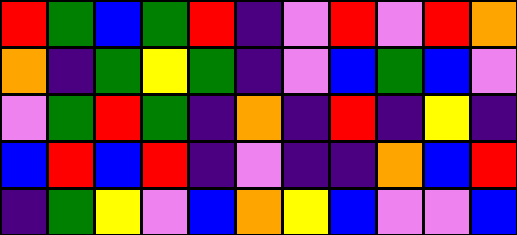[["red", "green", "blue", "green", "red", "indigo", "violet", "red", "violet", "red", "orange"], ["orange", "indigo", "green", "yellow", "green", "indigo", "violet", "blue", "green", "blue", "violet"], ["violet", "green", "red", "green", "indigo", "orange", "indigo", "red", "indigo", "yellow", "indigo"], ["blue", "red", "blue", "red", "indigo", "violet", "indigo", "indigo", "orange", "blue", "red"], ["indigo", "green", "yellow", "violet", "blue", "orange", "yellow", "blue", "violet", "violet", "blue"]]